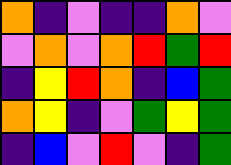[["orange", "indigo", "violet", "indigo", "indigo", "orange", "violet"], ["violet", "orange", "violet", "orange", "red", "green", "red"], ["indigo", "yellow", "red", "orange", "indigo", "blue", "green"], ["orange", "yellow", "indigo", "violet", "green", "yellow", "green"], ["indigo", "blue", "violet", "red", "violet", "indigo", "green"]]